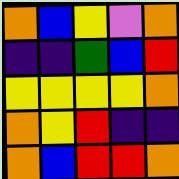[["orange", "blue", "yellow", "violet", "orange"], ["indigo", "indigo", "green", "blue", "red"], ["yellow", "yellow", "yellow", "yellow", "orange"], ["orange", "yellow", "red", "indigo", "indigo"], ["orange", "blue", "red", "red", "orange"]]